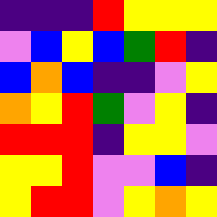[["indigo", "indigo", "indigo", "red", "yellow", "yellow", "yellow"], ["violet", "blue", "yellow", "blue", "green", "red", "indigo"], ["blue", "orange", "blue", "indigo", "indigo", "violet", "yellow"], ["orange", "yellow", "red", "green", "violet", "yellow", "indigo"], ["red", "red", "red", "indigo", "yellow", "yellow", "violet"], ["yellow", "yellow", "red", "violet", "violet", "blue", "indigo"], ["yellow", "red", "red", "violet", "yellow", "orange", "yellow"]]